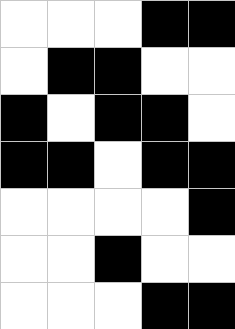[["white", "white", "white", "black", "black"], ["white", "black", "black", "white", "white"], ["black", "white", "black", "black", "white"], ["black", "black", "white", "black", "black"], ["white", "white", "white", "white", "black"], ["white", "white", "black", "white", "white"], ["white", "white", "white", "black", "black"]]